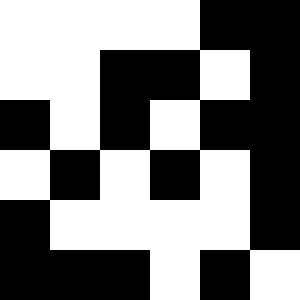[["white", "white", "white", "white", "black", "black"], ["white", "white", "black", "black", "white", "black"], ["black", "white", "black", "white", "black", "black"], ["white", "black", "white", "black", "white", "black"], ["black", "white", "white", "white", "white", "black"], ["black", "black", "black", "white", "black", "white"]]